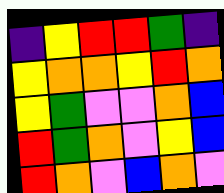[["indigo", "yellow", "red", "red", "green", "indigo"], ["yellow", "orange", "orange", "yellow", "red", "orange"], ["yellow", "green", "violet", "violet", "orange", "blue"], ["red", "green", "orange", "violet", "yellow", "blue"], ["red", "orange", "violet", "blue", "orange", "violet"]]